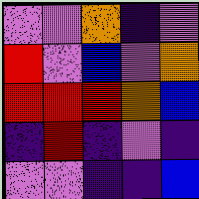[["violet", "violet", "orange", "indigo", "violet"], ["red", "violet", "blue", "violet", "orange"], ["red", "red", "red", "orange", "blue"], ["indigo", "red", "indigo", "violet", "indigo"], ["violet", "violet", "indigo", "indigo", "blue"]]